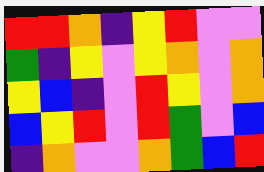[["red", "red", "orange", "indigo", "yellow", "red", "violet", "violet"], ["green", "indigo", "yellow", "violet", "yellow", "orange", "violet", "orange"], ["yellow", "blue", "indigo", "violet", "red", "yellow", "violet", "orange"], ["blue", "yellow", "red", "violet", "red", "green", "violet", "blue"], ["indigo", "orange", "violet", "violet", "orange", "green", "blue", "red"]]